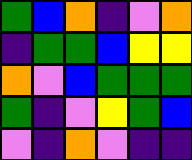[["green", "blue", "orange", "indigo", "violet", "orange"], ["indigo", "green", "green", "blue", "yellow", "yellow"], ["orange", "violet", "blue", "green", "green", "green"], ["green", "indigo", "violet", "yellow", "green", "blue"], ["violet", "indigo", "orange", "violet", "indigo", "indigo"]]